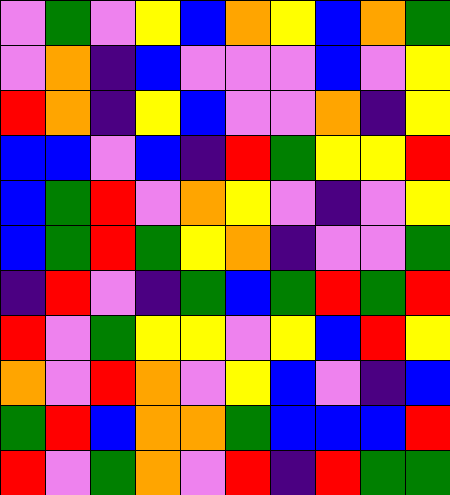[["violet", "green", "violet", "yellow", "blue", "orange", "yellow", "blue", "orange", "green"], ["violet", "orange", "indigo", "blue", "violet", "violet", "violet", "blue", "violet", "yellow"], ["red", "orange", "indigo", "yellow", "blue", "violet", "violet", "orange", "indigo", "yellow"], ["blue", "blue", "violet", "blue", "indigo", "red", "green", "yellow", "yellow", "red"], ["blue", "green", "red", "violet", "orange", "yellow", "violet", "indigo", "violet", "yellow"], ["blue", "green", "red", "green", "yellow", "orange", "indigo", "violet", "violet", "green"], ["indigo", "red", "violet", "indigo", "green", "blue", "green", "red", "green", "red"], ["red", "violet", "green", "yellow", "yellow", "violet", "yellow", "blue", "red", "yellow"], ["orange", "violet", "red", "orange", "violet", "yellow", "blue", "violet", "indigo", "blue"], ["green", "red", "blue", "orange", "orange", "green", "blue", "blue", "blue", "red"], ["red", "violet", "green", "orange", "violet", "red", "indigo", "red", "green", "green"]]